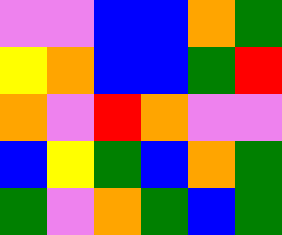[["violet", "violet", "blue", "blue", "orange", "green"], ["yellow", "orange", "blue", "blue", "green", "red"], ["orange", "violet", "red", "orange", "violet", "violet"], ["blue", "yellow", "green", "blue", "orange", "green"], ["green", "violet", "orange", "green", "blue", "green"]]